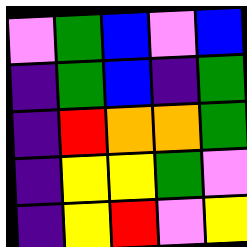[["violet", "green", "blue", "violet", "blue"], ["indigo", "green", "blue", "indigo", "green"], ["indigo", "red", "orange", "orange", "green"], ["indigo", "yellow", "yellow", "green", "violet"], ["indigo", "yellow", "red", "violet", "yellow"]]